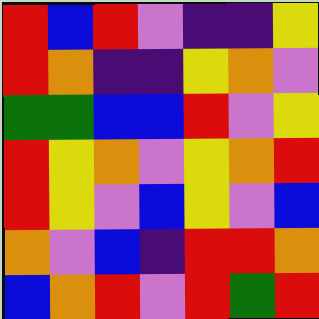[["red", "blue", "red", "violet", "indigo", "indigo", "yellow"], ["red", "orange", "indigo", "indigo", "yellow", "orange", "violet"], ["green", "green", "blue", "blue", "red", "violet", "yellow"], ["red", "yellow", "orange", "violet", "yellow", "orange", "red"], ["red", "yellow", "violet", "blue", "yellow", "violet", "blue"], ["orange", "violet", "blue", "indigo", "red", "red", "orange"], ["blue", "orange", "red", "violet", "red", "green", "red"]]